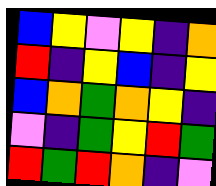[["blue", "yellow", "violet", "yellow", "indigo", "orange"], ["red", "indigo", "yellow", "blue", "indigo", "yellow"], ["blue", "orange", "green", "orange", "yellow", "indigo"], ["violet", "indigo", "green", "yellow", "red", "green"], ["red", "green", "red", "orange", "indigo", "violet"]]